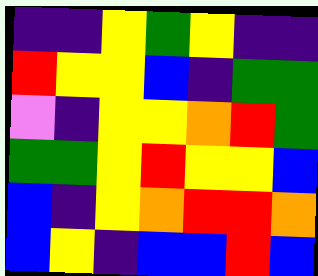[["indigo", "indigo", "yellow", "green", "yellow", "indigo", "indigo"], ["red", "yellow", "yellow", "blue", "indigo", "green", "green"], ["violet", "indigo", "yellow", "yellow", "orange", "red", "green"], ["green", "green", "yellow", "red", "yellow", "yellow", "blue"], ["blue", "indigo", "yellow", "orange", "red", "red", "orange"], ["blue", "yellow", "indigo", "blue", "blue", "red", "blue"]]